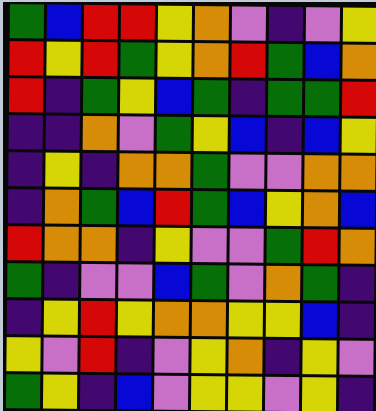[["green", "blue", "red", "red", "yellow", "orange", "violet", "indigo", "violet", "yellow"], ["red", "yellow", "red", "green", "yellow", "orange", "red", "green", "blue", "orange"], ["red", "indigo", "green", "yellow", "blue", "green", "indigo", "green", "green", "red"], ["indigo", "indigo", "orange", "violet", "green", "yellow", "blue", "indigo", "blue", "yellow"], ["indigo", "yellow", "indigo", "orange", "orange", "green", "violet", "violet", "orange", "orange"], ["indigo", "orange", "green", "blue", "red", "green", "blue", "yellow", "orange", "blue"], ["red", "orange", "orange", "indigo", "yellow", "violet", "violet", "green", "red", "orange"], ["green", "indigo", "violet", "violet", "blue", "green", "violet", "orange", "green", "indigo"], ["indigo", "yellow", "red", "yellow", "orange", "orange", "yellow", "yellow", "blue", "indigo"], ["yellow", "violet", "red", "indigo", "violet", "yellow", "orange", "indigo", "yellow", "violet"], ["green", "yellow", "indigo", "blue", "violet", "yellow", "yellow", "violet", "yellow", "indigo"]]